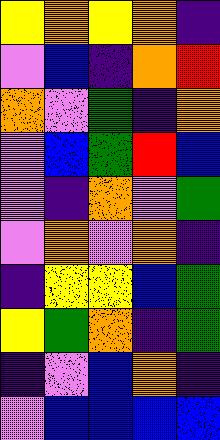[["yellow", "orange", "yellow", "orange", "indigo"], ["violet", "blue", "indigo", "orange", "red"], ["orange", "violet", "green", "indigo", "orange"], ["violet", "blue", "green", "red", "blue"], ["violet", "indigo", "orange", "violet", "green"], ["violet", "orange", "violet", "orange", "indigo"], ["indigo", "yellow", "yellow", "blue", "green"], ["yellow", "green", "orange", "indigo", "green"], ["indigo", "violet", "blue", "orange", "indigo"], ["violet", "blue", "blue", "blue", "blue"]]